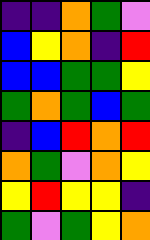[["indigo", "indigo", "orange", "green", "violet"], ["blue", "yellow", "orange", "indigo", "red"], ["blue", "blue", "green", "green", "yellow"], ["green", "orange", "green", "blue", "green"], ["indigo", "blue", "red", "orange", "red"], ["orange", "green", "violet", "orange", "yellow"], ["yellow", "red", "yellow", "yellow", "indigo"], ["green", "violet", "green", "yellow", "orange"]]